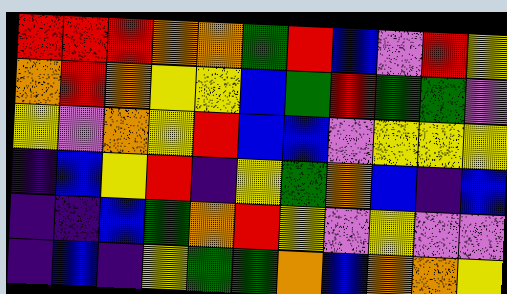[["red", "red", "red", "orange", "orange", "green", "red", "blue", "violet", "red", "yellow"], ["orange", "red", "orange", "yellow", "yellow", "blue", "green", "red", "green", "green", "violet"], ["yellow", "violet", "orange", "yellow", "red", "blue", "blue", "violet", "yellow", "yellow", "yellow"], ["indigo", "blue", "yellow", "red", "indigo", "yellow", "green", "orange", "blue", "indigo", "blue"], ["indigo", "indigo", "blue", "green", "orange", "red", "yellow", "violet", "yellow", "violet", "violet"], ["indigo", "blue", "indigo", "yellow", "green", "green", "orange", "blue", "orange", "orange", "yellow"]]